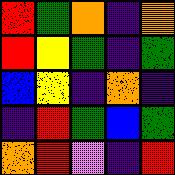[["red", "green", "orange", "indigo", "orange"], ["red", "yellow", "green", "indigo", "green"], ["blue", "yellow", "indigo", "orange", "indigo"], ["indigo", "red", "green", "blue", "green"], ["orange", "red", "violet", "indigo", "red"]]